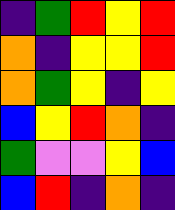[["indigo", "green", "red", "yellow", "red"], ["orange", "indigo", "yellow", "yellow", "red"], ["orange", "green", "yellow", "indigo", "yellow"], ["blue", "yellow", "red", "orange", "indigo"], ["green", "violet", "violet", "yellow", "blue"], ["blue", "red", "indigo", "orange", "indigo"]]